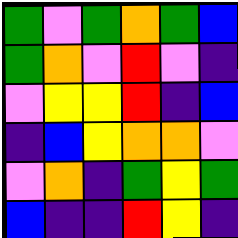[["green", "violet", "green", "orange", "green", "blue"], ["green", "orange", "violet", "red", "violet", "indigo"], ["violet", "yellow", "yellow", "red", "indigo", "blue"], ["indigo", "blue", "yellow", "orange", "orange", "violet"], ["violet", "orange", "indigo", "green", "yellow", "green"], ["blue", "indigo", "indigo", "red", "yellow", "indigo"]]